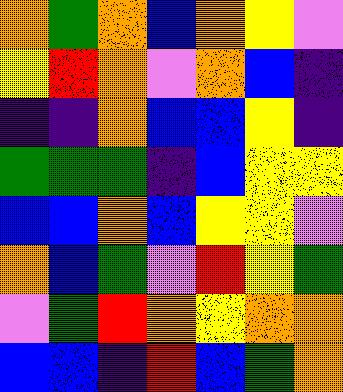[["orange", "green", "orange", "blue", "orange", "yellow", "violet"], ["yellow", "red", "orange", "violet", "orange", "blue", "indigo"], ["indigo", "indigo", "orange", "blue", "blue", "yellow", "indigo"], ["green", "green", "green", "indigo", "blue", "yellow", "yellow"], ["blue", "blue", "orange", "blue", "yellow", "yellow", "violet"], ["orange", "blue", "green", "violet", "red", "yellow", "green"], ["violet", "green", "red", "orange", "yellow", "orange", "orange"], ["blue", "blue", "indigo", "red", "blue", "green", "orange"]]